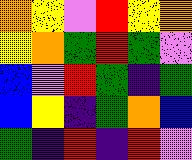[["orange", "yellow", "violet", "red", "yellow", "orange"], ["yellow", "orange", "green", "red", "green", "violet"], ["blue", "violet", "red", "green", "indigo", "green"], ["blue", "yellow", "indigo", "green", "orange", "blue"], ["green", "indigo", "red", "indigo", "red", "violet"]]